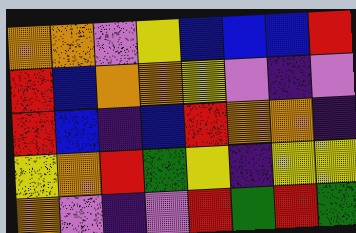[["orange", "orange", "violet", "yellow", "blue", "blue", "blue", "red"], ["red", "blue", "orange", "orange", "yellow", "violet", "indigo", "violet"], ["red", "blue", "indigo", "blue", "red", "orange", "orange", "indigo"], ["yellow", "orange", "red", "green", "yellow", "indigo", "yellow", "yellow"], ["orange", "violet", "indigo", "violet", "red", "green", "red", "green"]]